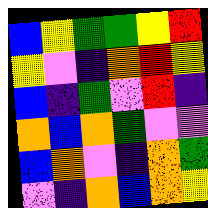[["blue", "yellow", "green", "green", "yellow", "red"], ["yellow", "violet", "indigo", "orange", "red", "yellow"], ["blue", "indigo", "green", "violet", "red", "indigo"], ["orange", "blue", "orange", "green", "violet", "violet"], ["blue", "orange", "violet", "indigo", "orange", "green"], ["violet", "indigo", "orange", "blue", "orange", "yellow"]]